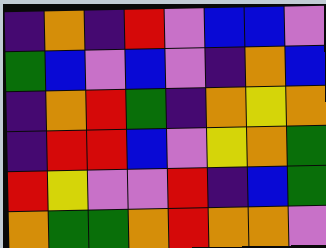[["indigo", "orange", "indigo", "red", "violet", "blue", "blue", "violet"], ["green", "blue", "violet", "blue", "violet", "indigo", "orange", "blue"], ["indigo", "orange", "red", "green", "indigo", "orange", "yellow", "orange"], ["indigo", "red", "red", "blue", "violet", "yellow", "orange", "green"], ["red", "yellow", "violet", "violet", "red", "indigo", "blue", "green"], ["orange", "green", "green", "orange", "red", "orange", "orange", "violet"]]